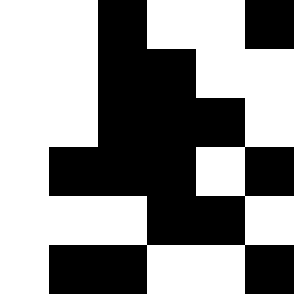[["white", "white", "black", "white", "white", "black"], ["white", "white", "black", "black", "white", "white"], ["white", "white", "black", "black", "black", "white"], ["white", "black", "black", "black", "white", "black"], ["white", "white", "white", "black", "black", "white"], ["white", "black", "black", "white", "white", "black"]]